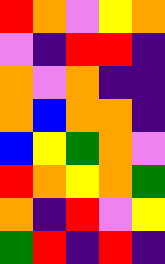[["red", "orange", "violet", "yellow", "orange"], ["violet", "indigo", "red", "red", "indigo"], ["orange", "violet", "orange", "indigo", "indigo"], ["orange", "blue", "orange", "orange", "indigo"], ["blue", "yellow", "green", "orange", "violet"], ["red", "orange", "yellow", "orange", "green"], ["orange", "indigo", "red", "violet", "yellow"], ["green", "red", "indigo", "red", "indigo"]]